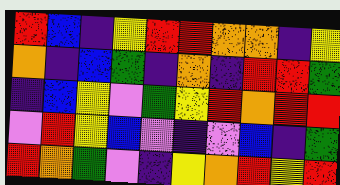[["red", "blue", "indigo", "yellow", "red", "red", "orange", "orange", "indigo", "yellow"], ["orange", "indigo", "blue", "green", "indigo", "orange", "indigo", "red", "red", "green"], ["indigo", "blue", "yellow", "violet", "green", "yellow", "red", "orange", "red", "red"], ["violet", "red", "yellow", "blue", "violet", "indigo", "violet", "blue", "indigo", "green"], ["red", "orange", "green", "violet", "indigo", "yellow", "orange", "red", "yellow", "red"]]